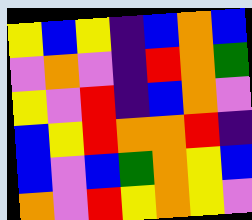[["yellow", "blue", "yellow", "indigo", "blue", "orange", "blue"], ["violet", "orange", "violet", "indigo", "red", "orange", "green"], ["yellow", "violet", "red", "indigo", "blue", "orange", "violet"], ["blue", "yellow", "red", "orange", "orange", "red", "indigo"], ["blue", "violet", "blue", "green", "orange", "yellow", "blue"], ["orange", "violet", "red", "yellow", "orange", "yellow", "violet"]]